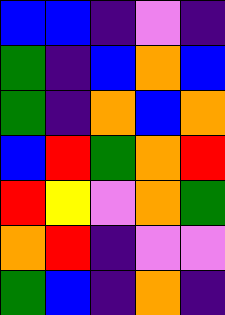[["blue", "blue", "indigo", "violet", "indigo"], ["green", "indigo", "blue", "orange", "blue"], ["green", "indigo", "orange", "blue", "orange"], ["blue", "red", "green", "orange", "red"], ["red", "yellow", "violet", "orange", "green"], ["orange", "red", "indigo", "violet", "violet"], ["green", "blue", "indigo", "orange", "indigo"]]